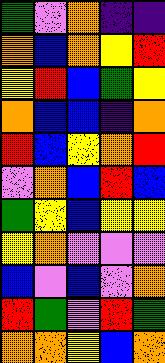[["green", "violet", "orange", "indigo", "indigo"], ["orange", "blue", "orange", "yellow", "red"], ["yellow", "red", "blue", "green", "yellow"], ["orange", "blue", "blue", "indigo", "orange"], ["red", "blue", "yellow", "orange", "red"], ["violet", "orange", "blue", "red", "blue"], ["green", "yellow", "blue", "yellow", "yellow"], ["yellow", "orange", "violet", "violet", "violet"], ["blue", "violet", "blue", "violet", "orange"], ["red", "green", "violet", "red", "green"], ["orange", "orange", "yellow", "blue", "orange"]]